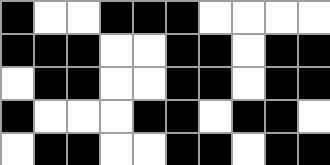[["black", "white", "white", "black", "black", "black", "white", "white", "white", "white"], ["black", "black", "black", "white", "white", "black", "black", "white", "black", "black"], ["white", "black", "black", "white", "white", "black", "black", "white", "black", "black"], ["black", "white", "white", "white", "black", "black", "white", "black", "black", "white"], ["white", "black", "black", "white", "white", "black", "black", "white", "black", "black"]]